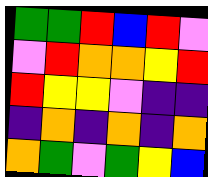[["green", "green", "red", "blue", "red", "violet"], ["violet", "red", "orange", "orange", "yellow", "red"], ["red", "yellow", "yellow", "violet", "indigo", "indigo"], ["indigo", "orange", "indigo", "orange", "indigo", "orange"], ["orange", "green", "violet", "green", "yellow", "blue"]]